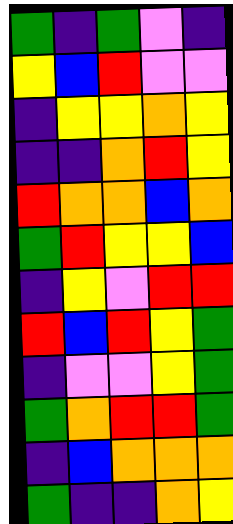[["green", "indigo", "green", "violet", "indigo"], ["yellow", "blue", "red", "violet", "violet"], ["indigo", "yellow", "yellow", "orange", "yellow"], ["indigo", "indigo", "orange", "red", "yellow"], ["red", "orange", "orange", "blue", "orange"], ["green", "red", "yellow", "yellow", "blue"], ["indigo", "yellow", "violet", "red", "red"], ["red", "blue", "red", "yellow", "green"], ["indigo", "violet", "violet", "yellow", "green"], ["green", "orange", "red", "red", "green"], ["indigo", "blue", "orange", "orange", "orange"], ["green", "indigo", "indigo", "orange", "yellow"]]